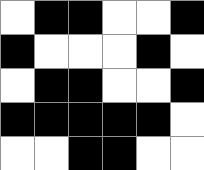[["white", "black", "black", "white", "white", "black"], ["black", "white", "white", "white", "black", "white"], ["white", "black", "black", "white", "white", "black"], ["black", "black", "black", "black", "black", "white"], ["white", "white", "black", "black", "white", "white"]]